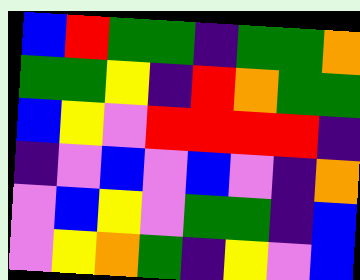[["blue", "red", "green", "green", "indigo", "green", "green", "orange"], ["green", "green", "yellow", "indigo", "red", "orange", "green", "green"], ["blue", "yellow", "violet", "red", "red", "red", "red", "indigo"], ["indigo", "violet", "blue", "violet", "blue", "violet", "indigo", "orange"], ["violet", "blue", "yellow", "violet", "green", "green", "indigo", "blue"], ["violet", "yellow", "orange", "green", "indigo", "yellow", "violet", "blue"]]